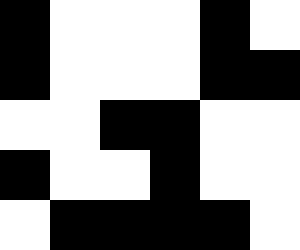[["black", "white", "white", "white", "black", "white"], ["black", "white", "white", "white", "black", "black"], ["white", "white", "black", "black", "white", "white"], ["black", "white", "white", "black", "white", "white"], ["white", "black", "black", "black", "black", "white"]]